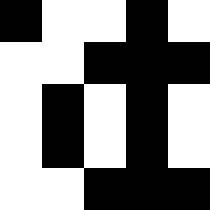[["black", "white", "white", "black", "white"], ["white", "white", "black", "black", "black"], ["white", "black", "white", "black", "white"], ["white", "black", "white", "black", "white"], ["white", "white", "black", "black", "black"]]